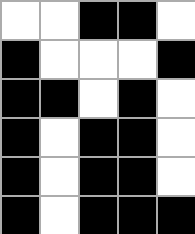[["white", "white", "black", "black", "white"], ["black", "white", "white", "white", "black"], ["black", "black", "white", "black", "white"], ["black", "white", "black", "black", "white"], ["black", "white", "black", "black", "white"], ["black", "white", "black", "black", "black"]]